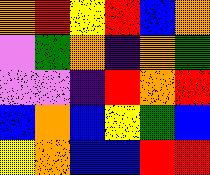[["orange", "red", "yellow", "red", "blue", "orange"], ["violet", "green", "orange", "indigo", "orange", "green"], ["violet", "violet", "indigo", "red", "orange", "red"], ["blue", "orange", "blue", "yellow", "green", "blue"], ["yellow", "orange", "blue", "blue", "red", "red"]]